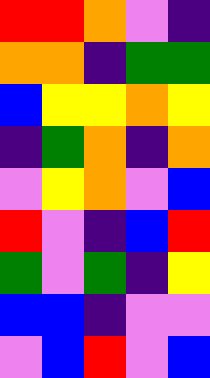[["red", "red", "orange", "violet", "indigo"], ["orange", "orange", "indigo", "green", "green"], ["blue", "yellow", "yellow", "orange", "yellow"], ["indigo", "green", "orange", "indigo", "orange"], ["violet", "yellow", "orange", "violet", "blue"], ["red", "violet", "indigo", "blue", "red"], ["green", "violet", "green", "indigo", "yellow"], ["blue", "blue", "indigo", "violet", "violet"], ["violet", "blue", "red", "violet", "blue"]]